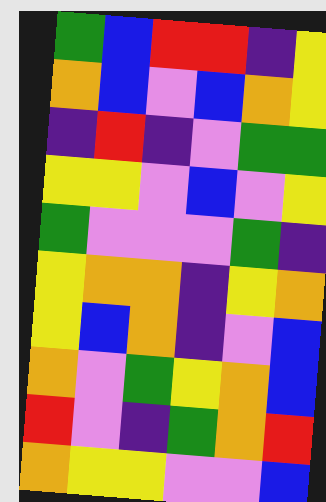[["green", "blue", "red", "red", "indigo", "yellow"], ["orange", "blue", "violet", "blue", "orange", "yellow"], ["indigo", "red", "indigo", "violet", "green", "green"], ["yellow", "yellow", "violet", "blue", "violet", "yellow"], ["green", "violet", "violet", "violet", "green", "indigo"], ["yellow", "orange", "orange", "indigo", "yellow", "orange"], ["yellow", "blue", "orange", "indigo", "violet", "blue"], ["orange", "violet", "green", "yellow", "orange", "blue"], ["red", "violet", "indigo", "green", "orange", "red"], ["orange", "yellow", "yellow", "violet", "violet", "blue"]]